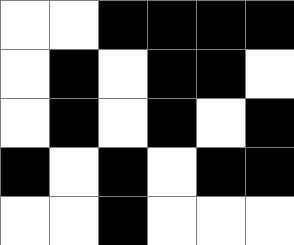[["white", "white", "black", "black", "black", "black"], ["white", "black", "white", "black", "black", "white"], ["white", "black", "white", "black", "white", "black"], ["black", "white", "black", "white", "black", "black"], ["white", "white", "black", "white", "white", "white"]]